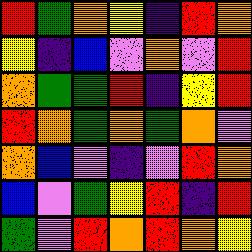[["red", "green", "orange", "yellow", "indigo", "red", "orange"], ["yellow", "indigo", "blue", "violet", "orange", "violet", "red"], ["orange", "green", "green", "red", "indigo", "yellow", "red"], ["red", "orange", "green", "orange", "green", "orange", "violet"], ["orange", "blue", "violet", "indigo", "violet", "red", "orange"], ["blue", "violet", "green", "yellow", "red", "indigo", "red"], ["green", "violet", "red", "orange", "red", "orange", "yellow"]]